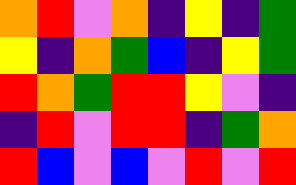[["orange", "red", "violet", "orange", "indigo", "yellow", "indigo", "green"], ["yellow", "indigo", "orange", "green", "blue", "indigo", "yellow", "green"], ["red", "orange", "green", "red", "red", "yellow", "violet", "indigo"], ["indigo", "red", "violet", "red", "red", "indigo", "green", "orange"], ["red", "blue", "violet", "blue", "violet", "red", "violet", "red"]]